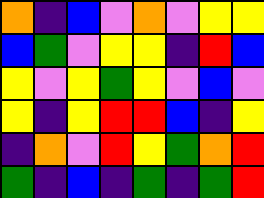[["orange", "indigo", "blue", "violet", "orange", "violet", "yellow", "yellow"], ["blue", "green", "violet", "yellow", "yellow", "indigo", "red", "blue"], ["yellow", "violet", "yellow", "green", "yellow", "violet", "blue", "violet"], ["yellow", "indigo", "yellow", "red", "red", "blue", "indigo", "yellow"], ["indigo", "orange", "violet", "red", "yellow", "green", "orange", "red"], ["green", "indigo", "blue", "indigo", "green", "indigo", "green", "red"]]